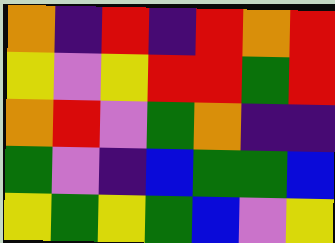[["orange", "indigo", "red", "indigo", "red", "orange", "red"], ["yellow", "violet", "yellow", "red", "red", "green", "red"], ["orange", "red", "violet", "green", "orange", "indigo", "indigo"], ["green", "violet", "indigo", "blue", "green", "green", "blue"], ["yellow", "green", "yellow", "green", "blue", "violet", "yellow"]]